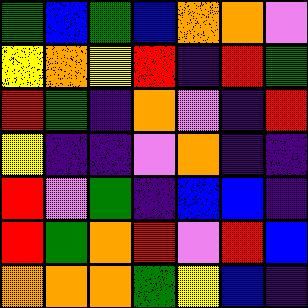[["green", "blue", "green", "blue", "orange", "orange", "violet"], ["yellow", "orange", "yellow", "red", "indigo", "red", "green"], ["red", "green", "indigo", "orange", "violet", "indigo", "red"], ["yellow", "indigo", "indigo", "violet", "orange", "indigo", "indigo"], ["red", "violet", "green", "indigo", "blue", "blue", "indigo"], ["red", "green", "orange", "red", "violet", "red", "blue"], ["orange", "orange", "orange", "green", "yellow", "blue", "indigo"]]